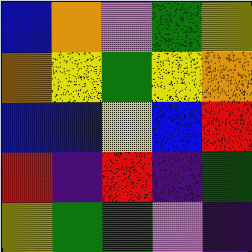[["blue", "orange", "violet", "green", "yellow"], ["orange", "yellow", "green", "yellow", "orange"], ["blue", "blue", "yellow", "blue", "red"], ["red", "indigo", "red", "indigo", "green"], ["yellow", "green", "green", "violet", "indigo"]]